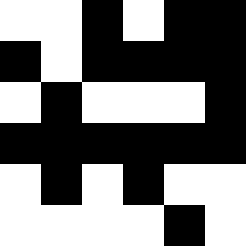[["white", "white", "black", "white", "black", "black"], ["black", "white", "black", "black", "black", "black"], ["white", "black", "white", "white", "white", "black"], ["black", "black", "black", "black", "black", "black"], ["white", "black", "white", "black", "white", "white"], ["white", "white", "white", "white", "black", "white"]]